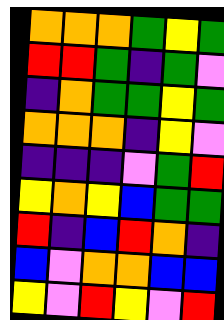[["orange", "orange", "orange", "green", "yellow", "green"], ["red", "red", "green", "indigo", "green", "violet"], ["indigo", "orange", "green", "green", "yellow", "green"], ["orange", "orange", "orange", "indigo", "yellow", "violet"], ["indigo", "indigo", "indigo", "violet", "green", "red"], ["yellow", "orange", "yellow", "blue", "green", "green"], ["red", "indigo", "blue", "red", "orange", "indigo"], ["blue", "violet", "orange", "orange", "blue", "blue"], ["yellow", "violet", "red", "yellow", "violet", "red"]]